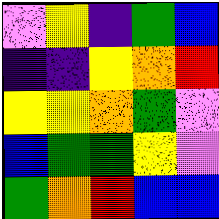[["violet", "yellow", "indigo", "green", "blue"], ["indigo", "indigo", "yellow", "orange", "red"], ["yellow", "yellow", "orange", "green", "violet"], ["blue", "green", "green", "yellow", "violet"], ["green", "orange", "red", "blue", "blue"]]